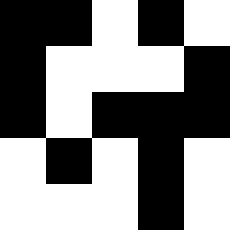[["black", "black", "white", "black", "white"], ["black", "white", "white", "white", "black"], ["black", "white", "black", "black", "black"], ["white", "black", "white", "black", "white"], ["white", "white", "white", "black", "white"]]